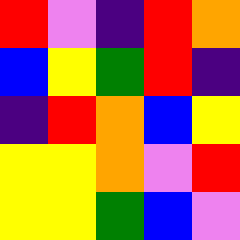[["red", "violet", "indigo", "red", "orange"], ["blue", "yellow", "green", "red", "indigo"], ["indigo", "red", "orange", "blue", "yellow"], ["yellow", "yellow", "orange", "violet", "red"], ["yellow", "yellow", "green", "blue", "violet"]]